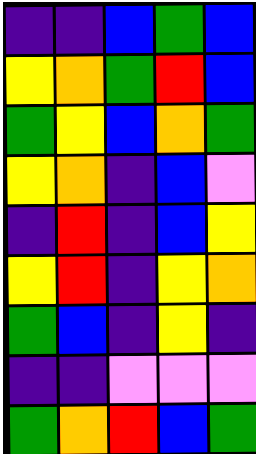[["indigo", "indigo", "blue", "green", "blue"], ["yellow", "orange", "green", "red", "blue"], ["green", "yellow", "blue", "orange", "green"], ["yellow", "orange", "indigo", "blue", "violet"], ["indigo", "red", "indigo", "blue", "yellow"], ["yellow", "red", "indigo", "yellow", "orange"], ["green", "blue", "indigo", "yellow", "indigo"], ["indigo", "indigo", "violet", "violet", "violet"], ["green", "orange", "red", "blue", "green"]]